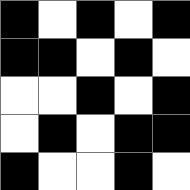[["black", "white", "black", "white", "black"], ["black", "black", "white", "black", "white"], ["white", "white", "black", "white", "black"], ["white", "black", "white", "black", "black"], ["black", "white", "white", "black", "white"]]